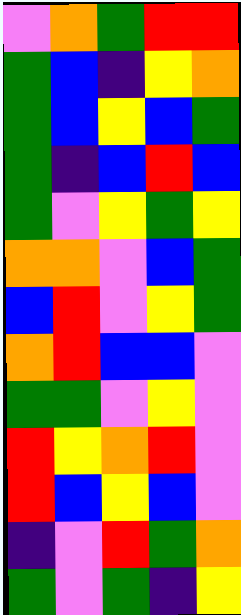[["violet", "orange", "green", "red", "red"], ["green", "blue", "indigo", "yellow", "orange"], ["green", "blue", "yellow", "blue", "green"], ["green", "indigo", "blue", "red", "blue"], ["green", "violet", "yellow", "green", "yellow"], ["orange", "orange", "violet", "blue", "green"], ["blue", "red", "violet", "yellow", "green"], ["orange", "red", "blue", "blue", "violet"], ["green", "green", "violet", "yellow", "violet"], ["red", "yellow", "orange", "red", "violet"], ["red", "blue", "yellow", "blue", "violet"], ["indigo", "violet", "red", "green", "orange"], ["green", "violet", "green", "indigo", "yellow"]]